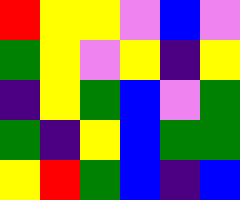[["red", "yellow", "yellow", "violet", "blue", "violet"], ["green", "yellow", "violet", "yellow", "indigo", "yellow"], ["indigo", "yellow", "green", "blue", "violet", "green"], ["green", "indigo", "yellow", "blue", "green", "green"], ["yellow", "red", "green", "blue", "indigo", "blue"]]